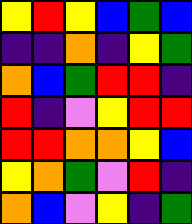[["yellow", "red", "yellow", "blue", "green", "blue"], ["indigo", "indigo", "orange", "indigo", "yellow", "green"], ["orange", "blue", "green", "red", "red", "indigo"], ["red", "indigo", "violet", "yellow", "red", "red"], ["red", "red", "orange", "orange", "yellow", "blue"], ["yellow", "orange", "green", "violet", "red", "indigo"], ["orange", "blue", "violet", "yellow", "indigo", "green"]]